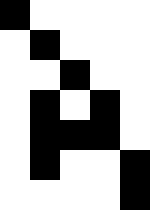[["black", "white", "white", "white", "white"], ["white", "black", "white", "white", "white"], ["white", "white", "black", "white", "white"], ["white", "black", "white", "black", "white"], ["white", "black", "black", "black", "white"], ["white", "black", "white", "white", "black"], ["white", "white", "white", "white", "black"]]